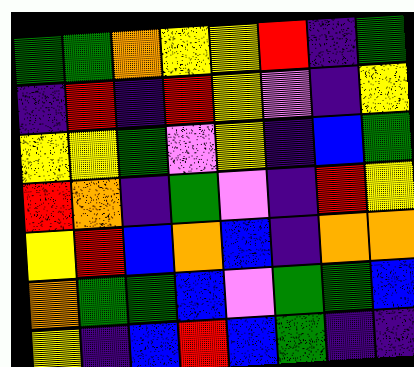[["green", "green", "orange", "yellow", "yellow", "red", "indigo", "green"], ["indigo", "red", "indigo", "red", "yellow", "violet", "indigo", "yellow"], ["yellow", "yellow", "green", "violet", "yellow", "indigo", "blue", "green"], ["red", "orange", "indigo", "green", "violet", "indigo", "red", "yellow"], ["yellow", "red", "blue", "orange", "blue", "indigo", "orange", "orange"], ["orange", "green", "green", "blue", "violet", "green", "green", "blue"], ["yellow", "indigo", "blue", "red", "blue", "green", "indigo", "indigo"]]